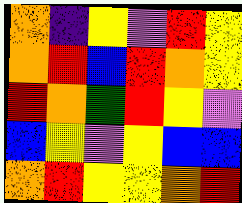[["orange", "indigo", "yellow", "violet", "red", "yellow"], ["orange", "red", "blue", "red", "orange", "yellow"], ["red", "orange", "green", "red", "yellow", "violet"], ["blue", "yellow", "violet", "yellow", "blue", "blue"], ["orange", "red", "yellow", "yellow", "orange", "red"]]